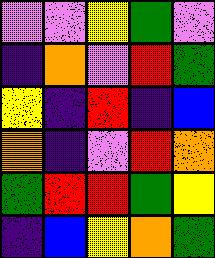[["violet", "violet", "yellow", "green", "violet"], ["indigo", "orange", "violet", "red", "green"], ["yellow", "indigo", "red", "indigo", "blue"], ["orange", "indigo", "violet", "red", "orange"], ["green", "red", "red", "green", "yellow"], ["indigo", "blue", "yellow", "orange", "green"]]